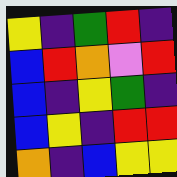[["yellow", "indigo", "green", "red", "indigo"], ["blue", "red", "orange", "violet", "red"], ["blue", "indigo", "yellow", "green", "indigo"], ["blue", "yellow", "indigo", "red", "red"], ["orange", "indigo", "blue", "yellow", "yellow"]]